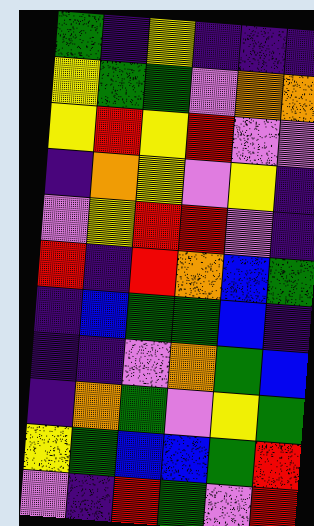[["green", "indigo", "yellow", "indigo", "indigo", "indigo"], ["yellow", "green", "green", "violet", "orange", "orange"], ["yellow", "red", "yellow", "red", "violet", "violet"], ["indigo", "orange", "yellow", "violet", "yellow", "indigo"], ["violet", "yellow", "red", "red", "violet", "indigo"], ["red", "indigo", "red", "orange", "blue", "green"], ["indigo", "blue", "green", "green", "blue", "indigo"], ["indigo", "indigo", "violet", "orange", "green", "blue"], ["indigo", "orange", "green", "violet", "yellow", "green"], ["yellow", "green", "blue", "blue", "green", "red"], ["violet", "indigo", "red", "green", "violet", "red"]]